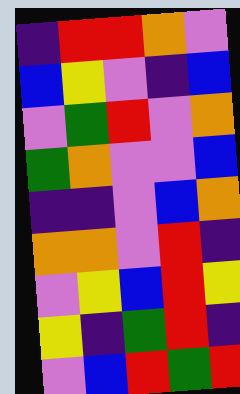[["indigo", "red", "red", "orange", "violet"], ["blue", "yellow", "violet", "indigo", "blue"], ["violet", "green", "red", "violet", "orange"], ["green", "orange", "violet", "violet", "blue"], ["indigo", "indigo", "violet", "blue", "orange"], ["orange", "orange", "violet", "red", "indigo"], ["violet", "yellow", "blue", "red", "yellow"], ["yellow", "indigo", "green", "red", "indigo"], ["violet", "blue", "red", "green", "red"]]